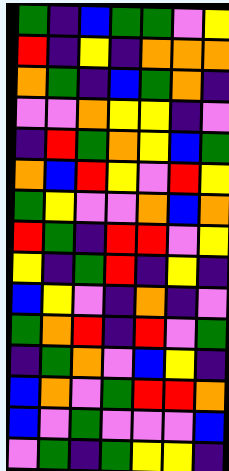[["green", "indigo", "blue", "green", "green", "violet", "yellow"], ["red", "indigo", "yellow", "indigo", "orange", "orange", "orange"], ["orange", "green", "indigo", "blue", "green", "orange", "indigo"], ["violet", "violet", "orange", "yellow", "yellow", "indigo", "violet"], ["indigo", "red", "green", "orange", "yellow", "blue", "green"], ["orange", "blue", "red", "yellow", "violet", "red", "yellow"], ["green", "yellow", "violet", "violet", "orange", "blue", "orange"], ["red", "green", "indigo", "red", "red", "violet", "yellow"], ["yellow", "indigo", "green", "red", "indigo", "yellow", "indigo"], ["blue", "yellow", "violet", "indigo", "orange", "indigo", "violet"], ["green", "orange", "red", "indigo", "red", "violet", "green"], ["indigo", "green", "orange", "violet", "blue", "yellow", "indigo"], ["blue", "orange", "violet", "green", "red", "red", "orange"], ["blue", "violet", "green", "violet", "violet", "violet", "blue"], ["violet", "green", "indigo", "green", "yellow", "yellow", "indigo"]]